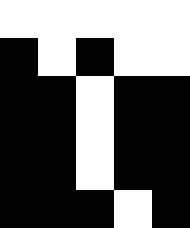[["white", "white", "white", "white", "white"], ["black", "white", "black", "white", "white"], ["black", "black", "white", "black", "black"], ["black", "black", "white", "black", "black"], ["black", "black", "white", "black", "black"], ["black", "black", "black", "white", "black"]]